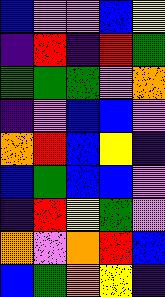[["blue", "violet", "violet", "blue", "yellow"], ["indigo", "red", "indigo", "red", "green"], ["green", "green", "green", "violet", "orange"], ["indigo", "violet", "blue", "blue", "violet"], ["orange", "red", "blue", "yellow", "indigo"], ["blue", "green", "blue", "blue", "violet"], ["indigo", "red", "yellow", "green", "violet"], ["orange", "violet", "orange", "red", "blue"], ["blue", "green", "orange", "yellow", "indigo"]]